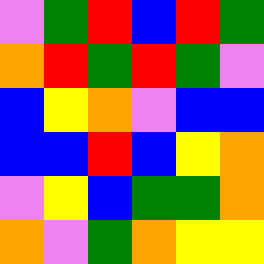[["violet", "green", "red", "blue", "red", "green"], ["orange", "red", "green", "red", "green", "violet"], ["blue", "yellow", "orange", "violet", "blue", "blue"], ["blue", "blue", "red", "blue", "yellow", "orange"], ["violet", "yellow", "blue", "green", "green", "orange"], ["orange", "violet", "green", "orange", "yellow", "yellow"]]